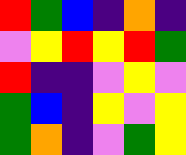[["red", "green", "blue", "indigo", "orange", "indigo"], ["violet", "yellow", "red", "yellow", "red", "green"], ["red", "indigo", "indigo", "violet", "yellow", "violet"], ["green", "blue", "indigo", "yellow", "violet", "yellow"], ["green", "orange", "indigo", "violet", "green", "yellow"]]